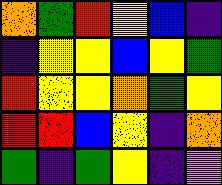[["orange", "green", "red", "yellow", "blue", "indigo"], ["indigo", "yellow", "yellow", "blue", "yellow", "green"], ["red", "yellow", "yellow", "orange", "green", "yellow"], ["red", "red", "blue", "yellow", "indigo", "orange"], ["green", "indigo", "green", "yellow", "indigo", "violet"]]